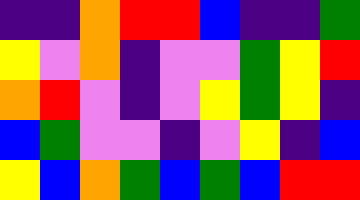[["indigo", "indigo", "orange", "red", "red", "blue", "indigo", "indigo", "green"], ["yellow", "violet", "orange", "indigo", "violet", "violet", "green", "yellow", "red"], ["orange", "red", "violet", "indigo", "violet", "yellow", "green", "yellow", "indigo"], ["blue", "green", "violet", "violet", "indigo", "violet", "yellow", "indigo", "blue"], ["yellow", "blue", "orange", "green", "blue", "green", "blue", "red", "red"]]